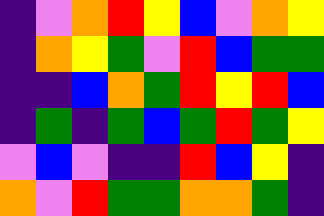[["indigo", "violet", "orange", "red", "yellow", "blue", "violet", "orange", "yellow"], ["indigo", "orange", "yellow", "green", "violet", "red", "blue", "green", "green"], ["indigo", "indigo", "blue", "orange", "green", "red", "yellow", "red", "blue"], ["indigo", "green", "indigo", "green", "blue", "green", "red", "green", "yellow"], ["violet", "blue", "violet", "indigo", "indigo", "red", "blue", "yellow", "indigo"], ["orange", "violet", "red", "green", "green", "orange", "orange", "green", "indigo"]]